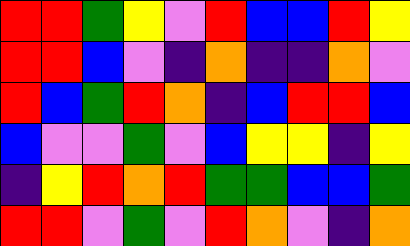[["red", "red", "green", "yellow", "violet", "red", "blue", "blue", "red", "yellow"], ["red", "red", "blue", "violet", "indigo", "orange", "indigo", "indigo", "orange", "violet"], ["red", "blue", "green", "red", "orange", "indigo", "blue", "red", "red", "blue"], ["blue", "violet", "violet", "green", "violet", "blue", "yellow", "yellow", "indigo", "yellow"], ["indigo", "yellow", "red", "orange", "red", "green", "green", "blue", "blue", "green"], ["red", "red", "violet", "green", "violet", "red", "orange", "violet", "indigo", "orange"]]